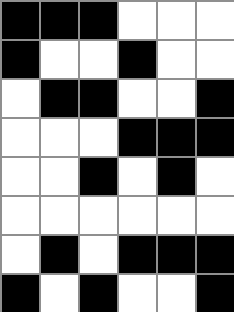[["black", "black", "black", "white", "white", "white"], ["black", "white", "white", "black", "white", "white"], ["white", "black", "black", "white", "white", "black"], ["white", "white", "white", "black", "black", "black"], ["white", "white", "black", "white", "black", "white"], ["white", "white", "white", "white", "white", "white"], ["white", "black", "white", "black", "black", "black"], ["black", "white", "black", "white", "white", "black"]]